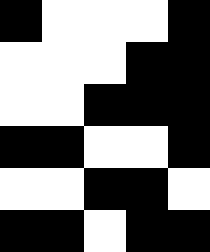[["black", "white", "white", "white", "black"], ["white", "white", "white", "black", "black"], ["white", "white", "black", "black", "black"], ["black", "black", "white", "white", "black"], ["white", "white", "black", "black", "white"], ["black", "black", "white", "black", "black"]]